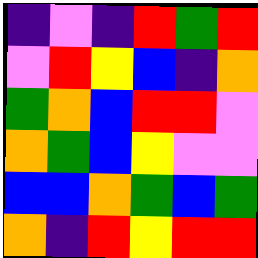[["indigo", "violet", "indigo", "red", "green", "red"], ["violet", "red", "yellow", "blue", "indigo", "orange"], ["green", "orange", "blue", "red", "red", "violet"], ["orange", "green", "blue", "yellow", "violet", "violet"], ["blue", "blue", "orange", "green", "blue", "green"], ["orange", "indigo", "red", "yellow", "red", "red"]]